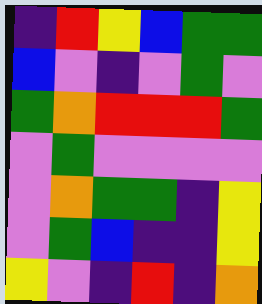[["indigo", "red", "yellow", "blue", "green", "green"], ["blue", "violet", "indigo", "violet", "green", "violet"], ["green", "orange", "red", "red", "red", "green"], ["violet", "green", "violet", "violet", "violet", "violet"], ["violet", "orange", "green", "green", "indigo", "yellow"], ["violet", "green", "blue", "indigo", "indigo", "yellow"], ["yellow", "violet", "indigo", "red", "indigo", "orange"]]